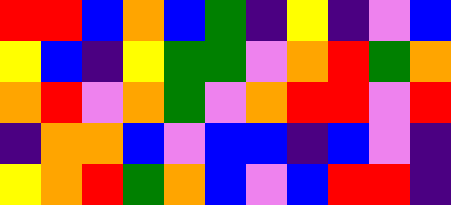[["red", "red", "blue", "orange", "blue", "green", "indigo", "yellow", "indigo", "violet", "blue"], ["yellow", "blue", "indigo", "yellow", "green", "green", "violet", "orange", "red", "green", "orange"], ["orange", "red", "violet", "orange", "green", "violet", "orange", "red", "red", "violet", "red"], ["indigo", "orange", "orange", "blue", "violet", "blue", "blue", "indigo", "blue", "violet", "indigo"], ["yellow", "orange", "red", "green", "orange", "blue", "violet", "blue", "red", "red", "indigo"]]